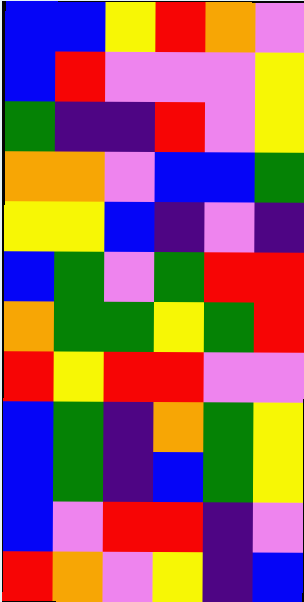[["blue", "blue", "yellow", "red", "orange", "violet"], ["blue", "red", "violet", "violet", "violet", "yellow"], ["green", "indigo", "indigo", "red", "violet", "yellow"], ["orange", "orange", "violet", "blue", "blue", "green"], ["yellow", "yellow", "blue", "indigo", "violet", "indigo"], ["blue", "green", "violet", "green", "red", "red"], ["orange", "green", "green", "yellow", "green", "red"], ["red", "yellow", "red", "red", "violet", "violet"], ["blue", "green", "indigo", "orange", "green", "yellow"], ["blue", "green", "indigo", "blue", "green", "yellow"], ["blue", "violet", "red", "red", "indigo", "violet"], ["red", "orange", "violet", "yellow", "indigo", "blue"]]